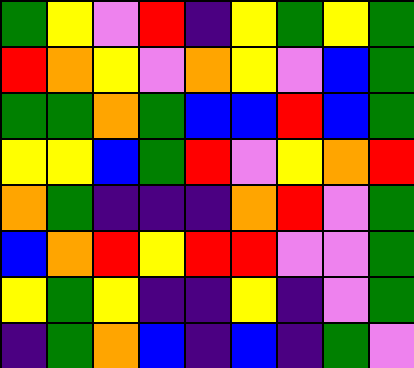[["green", "yellow", "violet", "red", "indigo", "yellow", "green", "yellow", "green"], ["red", "orange", "yellow", "violet", "orange", "yellow", "violet", "blue", "green"], ["green", "green", "orange", "green", "blue", "blue", "red", "blue", "green"], ["yellow", "yellow", "blue", "green", "red", "violet", "yellow", "orange", "red"], ["orange", "green", "indigo", "indigo", "indigo", "orange", "red", "violet", "green"], ["blue", "orange", "red", "yellow", "red", "red", "violet", "violet", "green"], ["yellow", "green", "yellow", "indigo", "indigo", "yellow", "indigo", "violet", "green"], ["indigo", "green", "orange", "blue", "indigo", "blue", "indigo", "green", "violet"]]